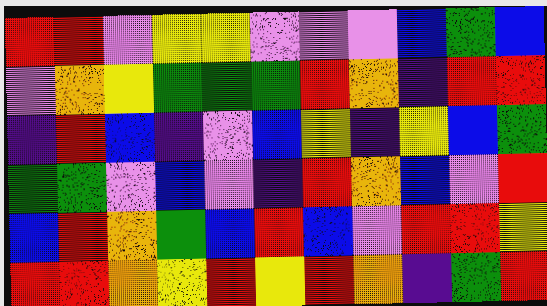[["red", "red", "violet", "yellow", "yellow", "violet", "violet", "violet", "blue", "green", "blue"], ["violet", "orange", "yellow", "green", "green", "green", "red", "orange", "indigo", "red", "red"], ["indigo", "red", "blue", "indigo", "violet", "blue", "yellow", "indigo", "yellow", "blue", "green"], ["green", "green", "violet", "blue", "violet", "indigo", "red", "orange", "blue", "violet", "red"], ["blue", "red", "orange", "green", "blue", "red", "blue", "violet", "red", "red", "yellow"], ["red", "red", "orange", "yellow", "red", "yellow", "red", "orange", "indigo", "green", "red"]]